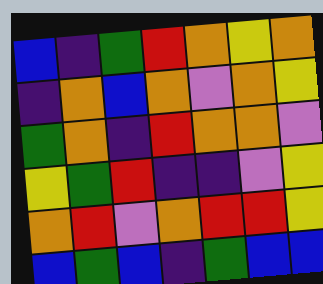[["blue", "indigo", "green", "red", "orange", "yellow", "orange"], ["indigo", "orange", "blue", "orange", "violet", "orange", "yellow"], ["green", "orange", "indigo", "red", "orange", "orange", "violet"], ["yellow", "green", "red", "indigo", "indigo", "violet", "yellow"], ["orange", "red", "violet", "orange", "red", "red", "yellow"], ["blue", "green", "blue", "indigo", "green", "blue", "blue"]]